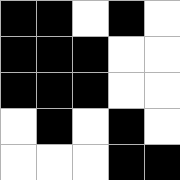[["black", "black", "white", "black", "white"], ["black", "black", "black", "white", "white"], ["black", "black", "black", "white", "white"], ["white", "black", "white", "black", "white"], ["white", "white", "white", "black", "black"]]